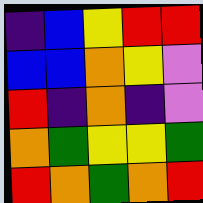[["indigo", "blue", "yellow", "red", "red"], ["blue", "blue", "orange", "yellow", "violet"], ["red", "indigo", "orange", "indigo", "violet"], ["orange", "green", "yellow", "yellow", "green"], ["red", "orange", "green", "orange", "red"]]